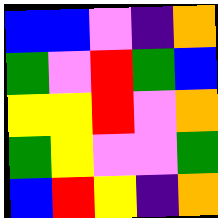[["blue", "blue", "violet", "indigo", "orange"], ["green", "violet", "red", "green", "blue"], ["yellow", "yellow", "red", "violet", "orange"], ["green", "yellow", "violet", "violet", "green"], ["blue", "red", "yellow", "indigo", "orange"]]